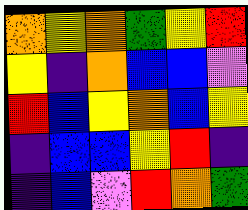[["orange", "yellow", "orange", "green", "yellow", "red"], ["yellow", "indigo", "orange", "blue", "blue", "violet"], ["red", "blue", "yellow", "orange", "blue", "yellow"], ["indigo", "blue", "blue", "yellow", "red", "indigo"], ["indigo", "blue", "violet", "red", "orange", "green"]]